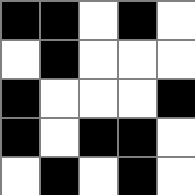[["black", "black", "white", "black", "white"], ["white", "black", "white", "white", "white"], ["black", "white", "white", "white", "black"], ["black", "white", "black", "black", "white"], ["white", "black", "white", "black", "white"]]